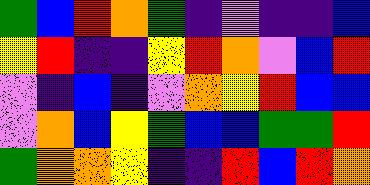[["green", "blue", "red", "orange", "green", "indigo", "violet", "indigo", "indigo", "blue"], ["yellow", "red", "indigo", "indigo", "yellow", "red", "orange", "violet", "blue", "red"], ["violet", "indigo", "blue", "indigo", "violet", "orange", "yellow", "red", "blue", "blue"], ["violet", "orange", "blue", "yellow", "green", "blue", "blue", "green", "green", "red"], ["green", "orange", "orange", "yellow", "indigo", "indigo", "red", "blue", "red", "orange"]]